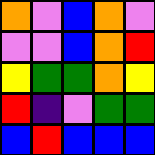[["orange", "violet", "blue", "orange", "violet"], ["violet", "violet", "blue", "orange", "red"], ["yellow", "green", "green", "orange", "yellow"], ["red", "indigo", "violet", "green", "green"], ["blue", "red", "blue", "blue", "blue"]]